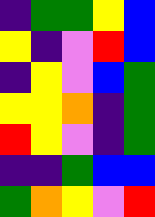[["indigo", "green", "green", "yellow", "blue"], ["yellow", "indigo", "violet", "red", "blue"], ["indigo", "yellow", "violet", "blue", "green"], ["yellow", "yellow", "orange", "indigo", "green"], ["red", "yellow", "violet", "indigo", "green"], ["indigo", "indigo", "green", "blue", "blue"], ["green", "orange", "yellow", "violet", "red"]]